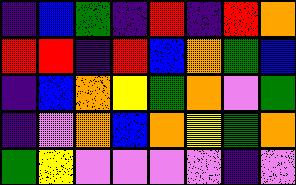[["indigo", "blue", "green", "indigo", "red", "indigo", "red", "orange"], ["red", "red", "indigo", "red", "blue", "orange", "green", "blue"], ["indigo", "blue", "orange", "yellow", "green", "orange", "violet", "green"], ["indigo", "violet", "orange", "blue", "orange", "yellow", "green", "orange"], ["green", "yellow", "violet", "violet", "violet", "violet", "indigo", "violet"]]